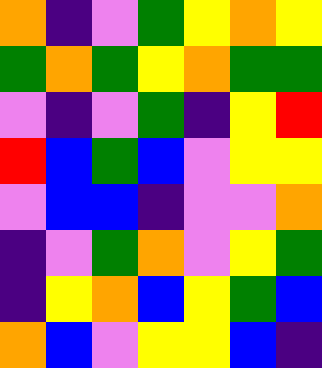[["orange", "indigo", "violet", "green", "yellow", "orange", "yellow"], ["green", "orange", "green", "yellow", "orange", "green", "green"], ["violet", "indigo", "violet", "green", "indigo", "yellow", "red"], ["red", "blue", "green", "blue", "violet", "yellow", "yellow"], ["violet", "blue", "blue", "indigo", "violet", "violet", "orange"], ["indigo", "violet", "green", "orange", "violet", "yellow", "green"], ["indigo", "yellow", "orange", "blue", "yellow", "green", "blue"], ["orange", "blue", "violet", "yellow", "yellow", "blue", "indigo"]]